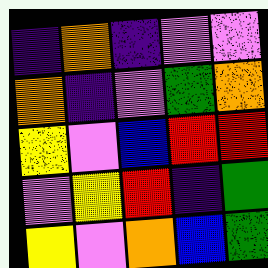[["indigo", "orange", "indigo", "violet", "violet"], ["orange", "indigo", "violet", "green", "orange"], ["yellow", "violet", "blue", "red", "red"], ["violet", "yellow", "red", "indigo", "green"], ["yellow", "violet", "orange", "blue", "green"]]